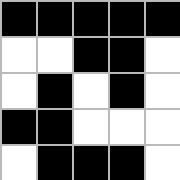[["black", "black", "black", "black", "black"], ["white", "white", "black", "black", "white"], ["white", "black", "white", "black", "white"], ["black", "black", "white", "white", "white"], ["white", "black", "black", "black", "white"]]